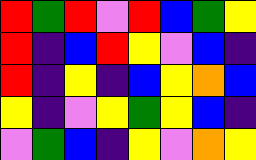[["red", "green", "red", "violet", "red", "blue", "green", "yellow"], ["red", "indigo", "blue", "red", "yellow", "violet", "blue", "indigo"], ["red", "indigo", "yellow", "indigo", "blue", "yellow", "orange", "blue"], ["yellow", "indigo", "violet", "yellow", "green", "yellow", "blue", "indigo"], ["violet", "green", "blue", "indigo", "yellow", "violet", "orange", "yellow"]]